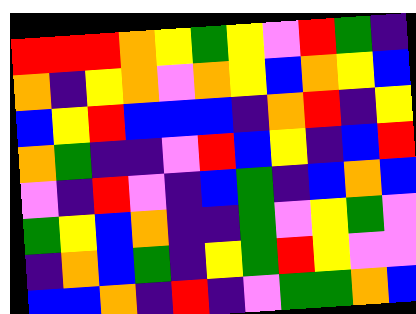[["red", "red", "red", "orange", "yellow", "green", "yellow", "violet", "red", "green", "indigo"], ["orange", "indigo", "yellow", "orange", "violet", "orange", "yellow", "blue", "orange", "yellow", "blue"], ["blue", "yellow", "red", "blue", "blue", "blue", "indigo", "orange", "red", "indigo", "yellow"], ["orange", "green", "indigo", "indigo", "violet", "red", "blue", "yellow", "indigo", "blue", "red"], ["violet", "indigo", "red", "violet", "indigo", "blue", "green", "indigo", "blue", "orange", "blue"], ["green", "yellow", "blue", "orange", "indigo", "indigo", "green", "violet", "yellow", "green", "violet"], ["indigo", "orange", "blue", "green", "indigo", "yellow", "green", "red", "yellow", "violet", "violet"], ["blue", "blue", "orange", "indigo", "red", "indigo", "violet", "green", "green", "orange", "blue"]]